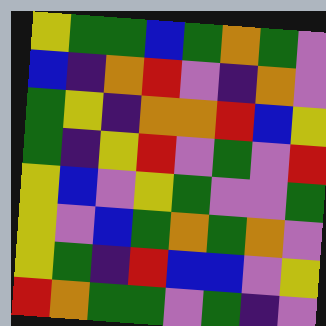[["yellow", "green", "green", "blue", "green", "orange", "green", "violet"], ["blue", "indigo", "orange", "red", "violet", "indigo", "orange", "violet"], ["green", "yellow", "indigo", "orange", "orange", "red", "blue", "yellow"], ["green", "indigo", "yellow", "red", "violet", "green", "violet", "red"], ["yellow", "blue", "violet", "yellow", "green", "violet", "violet", "green"], ["yellow", "violet", "blue", "green", "orange", "green", "orange", "violet"], ["yellow", "green", "indigo", "red", "blue", "blue", "violet", "yellow"], ["red", "orange", "green", "green", "violet", "green", "indigo", "violet"]]